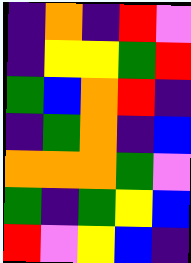[["indigo", "orange", "indigo", "red", "violet"], ["indigo", "yellow", "yellow", "green", "red"], ["green", "blue", "orange", "red", "indigo"], ["indigo", "green", "orange", "indigo", "blue"], ["orange", "orange", "orange", "green", "violet"], ["green", "indigo", "green", "yellow", "blue"], ["red", "violet", "yellow", "blue", "indigo"]]